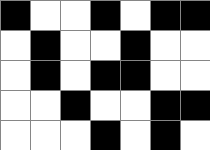[["black", "white", "white", "black", "white", "black", "black"], ["white", "black", "white", "white", "black", "white", "white"], ["white", "black", "white", "black", "black", "white", "white"], ["white", "white", "black", "white", "white", "black", "black"], ["white", "white", "white", "black", "white", "black", "white"]]